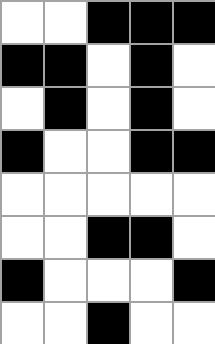[["white", "white", "black", "black", "black"], ["black", "black", "white", "black", "white"], ["white", "black", "white", "black", "white"], ["black", "white", "white", "black", "black"], ["white", "white", "white", "white", "white"], ["white", "white", "black", "black", "white"], ["black", "white", "white", "white", "black"], ["white", "white", "black", "white", "white"]]